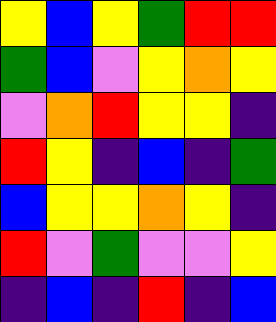[["yellow", "blue", "yellow", "green", "red", "red"], ["green", "blue", "violet", "yellow", "orange", "yellow"], ["violet", "orange", "red", "yellow", "yellow", "indigo"], ["red", "yellow", "indigo", "blue", "indigo", "green"], ["blue", "yellow", "yellow", "orange", "yellow", "indigo"], ["red", "violet", "green", "violet", "violet", "yellow"], ["indigo", "blue", "indigo", "red", "indigo", "blue"]]